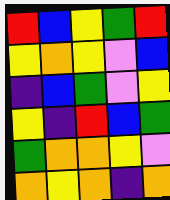[["red", "blue", "yellow", "green", "red"], ["yellow", "orange", "yellow", "violet", "blue"], ["indigo", "blue", "green", "violet", "yellow"], ["yellow", "indigo", "red", "blue", "green"], ["green", "orange", "orange", "yellow", "violet"], ["orange", "yellow", "orange", "indigo", "orange"]]